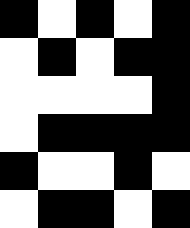[["black", "white", "black", "white", "black"], ["white", "black", "white", "black", "black"], ["white", "white", "white", "white", "black"], ["white", "black", "black", "black", "black"], ["black", "white", "white", "black", "white"], ["white", "black", "black", "white", "black"]]